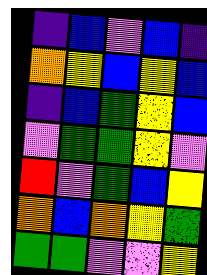[["indigo", "blue", "violet", "blue", "indigo"], ["orange", "yellow", "blue", "yellow", "blue"], ["indigo", "blue", "green", "yellow", "blue"], ["violet", "green", "green", "yellow", "violet"], ["red", "violet", "green", "blue", "yellow"], ["orange", "blue", "orange", "yellow", "green"], ["green", "green", "violet", "violet", "yellow"]]